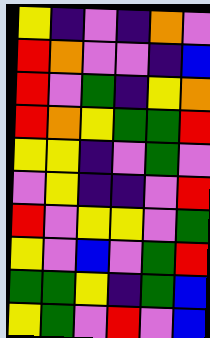[["yellow", "indigo", "violet", "indigo", "orange", "violet"], ["red", "orange", "violet", "violet", "indigo", "blue"], ["red", "violet", "green", "indigo", "yellow", "orange"], ["red", "orange", "yellow", "green", "green", "red"], ["yellow", "yellow", "indigo", "violet", "green", "violet"], ["violet", "yellow", "indigo", "indigo", "violet", "red"], ["red", "violet", "yellow", "yellow", "violet", "green"], ["yellow", "violet", "blue", "violet", "green", "red"], ["green", "green", "yellow", "indigo", "green", "blue"], ["yellow", "green", "violet", "red", "violet", "blue"]]